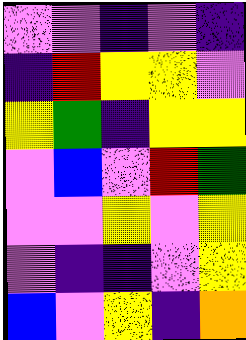[["violet", "violet", "indigo", "violet", "indigo"], ["indigo", "red", "yellow", "yellow", "violet"], ["yellow", "green", "indigo", "yellow", "yellow"], ["violet", "blue", "violet", "red", "green"], ["violet", "violet", "yellow", "violet", "yellow"], ["violet", "indigo", "indigo", "violet", "yellow"], ["blue", "violet", "yellow", "indigo", "orange"]]